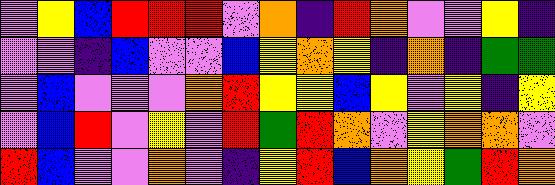[["violet", "yellow", "blue", "red", "red", "red", "violet", "orange", "indigo", "red", "orange", "violet", "violet", "yellow", "indigo"], ["violet", "violet", "indigo", "blue", "violet", "violet", "blue", "yellow", "orange", "yellow", "indigo", "orange", "indigo", "green", "green"], ["violet", "blue", "violet", "violet", "violet", "orange", "red", "yellow", "yellow", "blue", "yellow", "violet", "yellow", "indigo", "yellow"], ["violet", "blue", "red", "violet", "yellow", "violet", "red", "green", "red", "orange", "violet", "yellow", "orange", "orange", "violet"], ["red", "blue", "violet", "violet", "orange", "violet", "indigo", "yellow", "red", "blue", "orange", "yellow", "green", "red", "orange"]]